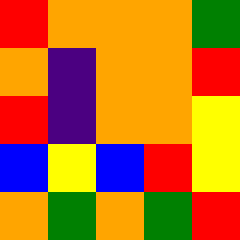[["red", "orange", "orange", "orange", "green"], ["orange", "indigo", "orange", "orange", "red"], ["red", "indigo", "orange", "orange", "yellow"], ["blue", "yellow", "blue", "red", "yellow"], ["orange", "green", "orange", "green", "red"]]